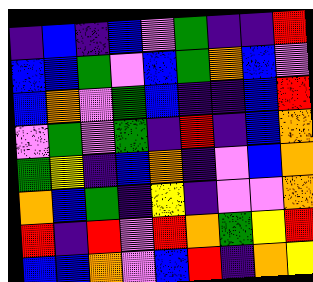[["indigo", "blue", "indigo", "blue", "violet", "green", "indigo", "indigo", "red"], ["blue", "blue", "green", "violet", "blue", "green", "orange", "blue", "violet"], ["blue", "orange", "violet", "green", "blue", "indigo", "indigo", "blue", "red"], ["violet", "green", "violet", "green", "indigo", "red", "indigo", "blue", "orange"], ["green", "yellow", "indigo", "blue", "orange", "indigo", "violet", "blue", "orange"], ["orange", "blue", "green", "indigo", "yellow", "indigo", "violet", "violet", "orange"], ["red", "indigo", "red", "violet", "red", "orange", "green", "yellow", "red"], ["blue", "blue", "orange", "violet", "blue", "red", "indigo", "orange", "yellow"]]